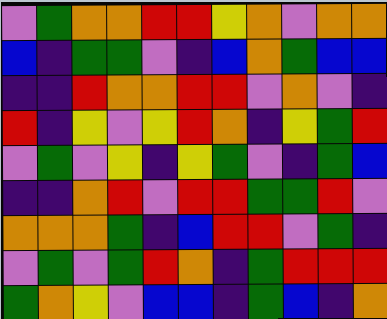[["violet", "green", "orange", "orange", "red", "red", "yellow", "orange", "violet", "orange", "orange"], ["blue", "indigo", "green", "green", "violet", "indigo", "blue", "orange", "green", "blue", "blue"], ["indigo", "indigo", "red", "orange", "orange", "red", "red", "violet", "orange", "violet", "indigo"], ["red", "indigo", "yellow", "violet", "yellow", "red", "orange", "indigo", "yellow", "green", "red"], ["violet", "green", "violet", "yellow", "indigo", "yellow", "green", "violet", "indigo", "green", "blue"], ["indigo", "indigo", "orange", "red", "violet", "red", "red", "green", "green", "red", "violet"], ["orange", "orange", "orange", "green", "indigo", "blue", "red", "red", "violet", "green", "indigo"], ["violet", "green", "violet", "green", "red", "orange", "indigo", "green", "red", "red", "red"], ["green", "orange", "yellow", "violet", "blue", "blue", "indigo", "green", "blue", "indigo", "orange"]]